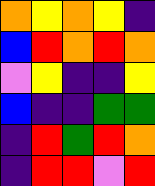[["orange", "yellow", "orange", "yellow", "indigo"], ["blue", "red", "orange", "red", "orange"], ["violet", "yellow", "indigo", "indigo", "yellow"], ["blue", "indigo", "indigo", "green", "green"], ["indigo", "red", "green", "red", "orange"], ["indigo", "red", "red", "violet", "red"]]